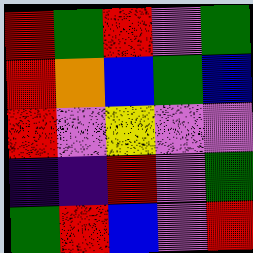[["red", "green", "red", "violet", "green"], ["red", "orange", "blue", "green", "blue"], ["red", "violet", "yellow", "violet", "violet"], ["indigo", "indigo", "red", "violet", "green"], ["green", "red", "blue", "violet", "red"]]